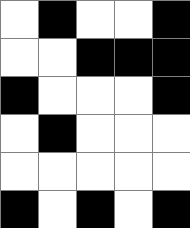[["white", "black", "white", "white", "black"], ["white", "white", "black", "black", "black"], ["black", "white", "white", "white", "black"], ["white", "black", "white", "white", "white"], ["white", "white", "white", "white", "white"], ["black", "white", "black", "white", "black"]]